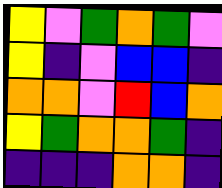[["yellow", "violet", "green", "orange", "green", "violet"], ["yellow", "indigo", "violet", "blue", "blue", "indigo"], ["orange", "orange", "violet", "red", "blue", "orange"], ["yellow", "green", "orange", "orange", "green", "indigo"], ["indigo", "indigo", "indigo", "orange", "orange", "indigo"]]